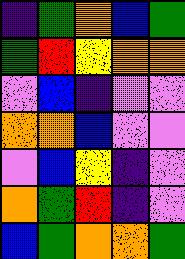[["indigo", "green", "orange", "blue", "green"], ["green", "red", "yellow", "orange", "orange"], ["violet", "blue", "indigo", "violet", "violet"], ["orange", "orange", "blue", "violet", "violet"], ["violet", "blue", "yellow", "indigo", "violet"], ["orange", "green", "red", "indigo", "violet"], ["blue", "green", "orange", "orange", "green"]]